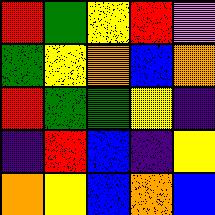[["red", "green", "yellow", "red", "violet"], ["green", "yellow", "orange", "blue", "orange"], ["red", "green", "green", "yellow", "indigo"], ["indigo", "red", "blue", "indigo", "yellow"], ["orange", "yellow", "blue", "orange", "blue"]]